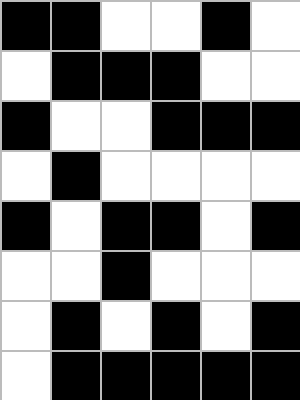[["black", "black", "white", "white", "black", "white"], ["white", "black", "black", "black", "white", "white"], ["black", "white", "white", "black", "black", "black"], ["white", "black", "white", "white", "white", "white"], ["black", "white", "black", "black", "white", "black"], ["white", "white", "black", "white", "white", "white"], ["white", "black", "white", "black", "white", "black"], ["white", "black", "black", "black", "black", "black"]]